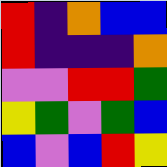[["red", "indigo", "orange", "blue", "blue"], ["red", "indigo", "indigo", "indigo", "orange"], ["violet", "violet", "red", "red", "green"], ["yellow", "green", "violet", "green", "blue"], ["blue", "violet", "blue", "red", "yellow"]]